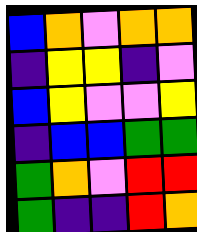[["blue", "orange", "violet", "orange", "orange"], ["indigo", "yellow", "yellow", "indigo", "violet"], ["blue", "yellow", "violet", "violet", "yellow"], ["indigo", "blue", "blue", "green", "green"], ["green", "orange", "violet", "red", "red"], ["green", "indigo", "indigo", "red", "orange"]]